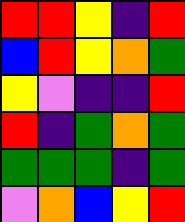[["red", "red", "yellow", "indigo", "red"], ["blue", "red", "yellow", "orange", "green"], ["yellow", "violet", "indigo", "indigo", "red"], ["red", "indigo", "green", "orange", "green"], ["green", "green", "green", "indigo", "green"], ["violet", "orange", "blue", "yellow", "red"]]